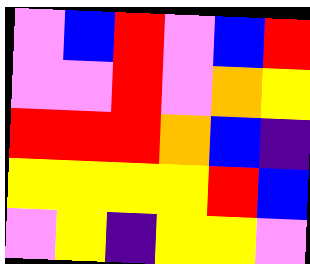[["violet", "blue", "red", "violet", "blue", "red"], ["violet", "violet", "red", "violet", "orange", "yellow"], ["red", "red", "red", "orange", "blue", "indigo"], ["yellow", "yellow", "yellow", "yellow", "red", "blue"], ["violet", "yellow", "indigo", "yellow", "yellow", "violet"]]